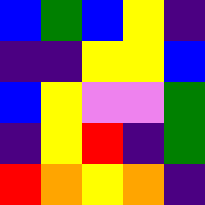[["blue", "green", "blue", "yellow", "indigo"], ["indigo", "indigo", "yellow", "yellow", "blue"], ["blue", "yellow", "violet", "violet", "green"], ["indigo", "yellow", "red", "indigo", "green"], ["red", "orange", "yellow", "orange", "indigo"]]